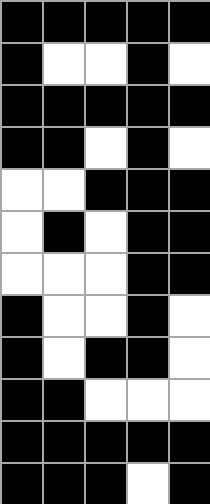[["black", "black", "black", "black", "black"], ["black", "white", "white", "black", "white"], ["black", "black", "black", "black", "black"], ["black", "black", "white", "black", "white"], ["white", "white", "black", "black", "black"], ["white", "black", "white", "black", "black"], ["white", "white", "white", "black", "black"], ["black", "white", "white", "black", "white"], ["black", "white", "black", "black", "white"], ["black", "black", "white", "white", "white"], ["black", "black", "black", "black", "black"], ["black", "black", "black", "white", "black"]]